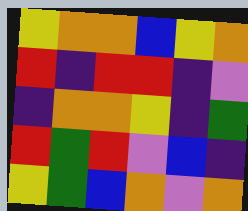[["yellow", "orange", "orange", "blue", "yellow", "orange"], ["red", "indigo", "red", "red", "indigo", "violet"], ["indigo", "orange", "orange", "yellow", "indigo", "green"], ["red", "green", "red", "violet", "blue", "indigo"], ["yellow", "green", "blue", "orange", "violet", "orange"]]